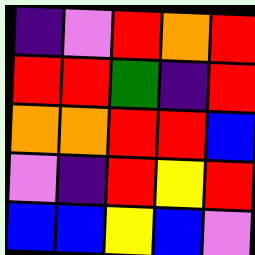[["indigo", "violet", "red", "orange", "red"], ["red", "red", "green", "indigo", "red"], ["orange", "orange", "red", "red", "blue"], ["violet", "indigo", "red", "yellow", "red"], ["blue", "blue", "yellow", "blue", "violet"]]